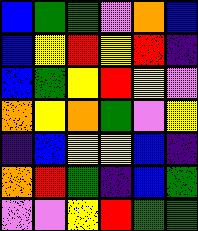[["blue", "green", "green", "violet", "orange", "blue"], ["blue", "yellow", "red", "yellow", "red", "indigo"], ["blue", "green", "yellow", "red", "yellow", "violet"], ["orange", "yellow", "orange", "green", "violet", "yellow"], ["indigo", "blue", "yellow", "yellow", "blue", "indigo"], ["orange", "red", "green", "indigo", "blue", "green"], ["violet", "violet", "yellow", "red", "green", "green"]]